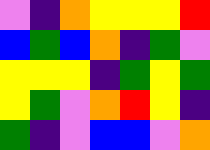[["violet", "indigo", "orange", "yellow", "yellow", "yellow", "red"], ["blue", "green", "blue", "orange", "indigo", "green", "violet"], ["yellow", "yellow", "yellow", "indigo", "green", "yellow", "green"], ["yellow", "green", "violet", "orange", "red", "yellow", "indigo"], ["green", "indigo", "violet", "blue", "blue", "violet", "orange"]]